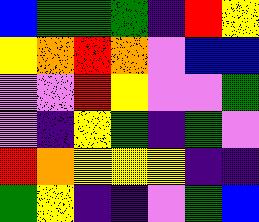[["blue", "green", "green", "green", "indigo", "red", "yellow"], ["yellow", "orange", "red", "orange", "violet", "blue", "blue"], ["violet", "violet", "red", "yellow", "violet", "violet", "green"], ["violet", "indigo", "yellow", "green", "indigo", "green", "violet"], ["red", "orange", "yellow", "yellow", "yellow", "indigo", "indigo"], ["green", "yellow", "indigo", "indigo", "violet", "green", "blue"]]